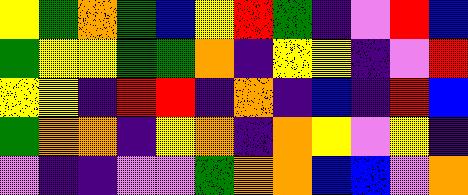[["yellow", "green", "orange", "green", "blue", "yellow", "red", "green", "indigo", "violet", "red", "blue"], ["green", "yellow", "yellow", "green", "green", "orange", "indigo", "yellow", "yellow", "indigo", "violet", "red"], ["yellow", "yellow", "indigo", "red", "red", "indigo", "orange", "indigo", "blue", "indigo", "red", "blue"], ["green", "orange", "orange", "indigo", "yellow", "orange", "indigo", "orange", "yellow", "violet", "yellow", "indigo"], ["violet", "indigo", "indigo", "violet", "violet", "green", "orange", "orange", "blue", "blue", "violet", "orange"]]